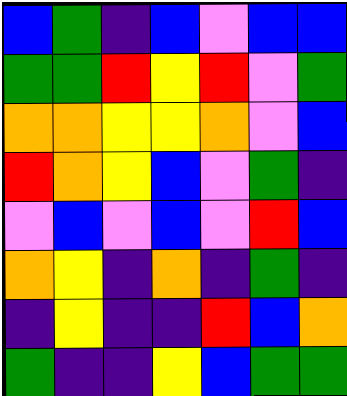[["blue", "green", "indigo", "blue", "violet", "blue", "blue"], ["green", "green", "red", "yellow", "red", "violet", "green"], ["orange", "orange", "yellow", "yellow", "orange", "violet", "blue"], ["red", "orange", "yellow", "blue", "violet", "green", "indigo"], ["violet", "blue", "violet", "blue", "violet", "red", "blue"], ["orange", "yellow", "indigo", "orange", "indigo", "green", "indigo"], ["indigo", "yellow", "indigo", "indigo", "red", "blue", "orange"], ["green", "indigo", "indigo", "yellow", "blue", "green", "green"]]